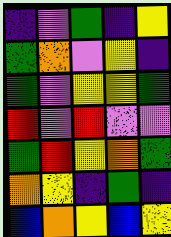[["indigo", "violet", "green", "indigo", "yellow"], ["green", "orange", "violet", "yellow", "indigo"], ["green", "violet", "yellow", "yellow", "green"], ["red", "violet", "red", "violet", "violet"], ["green", "red", "yellow", "orange", "green"], ["orange", "yellow", "indigo", "green", "indigo"], ["blue", "orange", "yellow", "blue", "yellow"]]